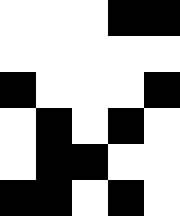[["white", "white", "white", "black", "black"], ["white", "white", "white", "white", "white"], ["black", "white", "white", "white", "black"], ["white", "black", "white", "black", "white"], ["white", "black", "black", "white", "white"], ["black", "black", "white", "black", "white"]]